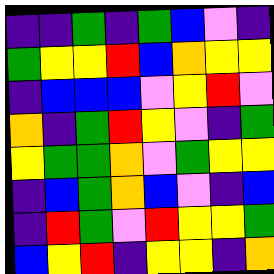[["indigo", "indigo", "green", "indigo", "green", "blue", "violet", "indigo"], ["green", "yellow", "yellow", "red", "blue", "orange", "yellow", "yellow"], ["indigo", "blue", "blue", "blue", "violet", "yellow", "red", "violet"], ["orange", "indigo", "green", "red", "yellow", "violet", "indigo", "green"], ["yellow", "green", "green", "orange", "violet", "green", "yellow", "yellow"], ["indigo", "blue", "green", "orange", "blue", "violet", "indigo", "blue"], ["indigo", "red", "green", "violet", "red", "yellow", "yellow", "green"], ["blue", "yellow", "red", "indigo", "yellow", "yellow", "indigo", "orange"]]